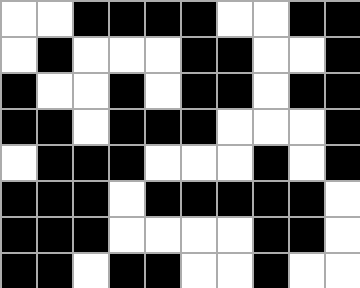[["white", "white", "black", "black", "black", "black", "white", "white", "black", "black"], ["white", "black", "white", "white", "white", "black", "black", "white", "white", "black"], ["black", "white", "white", "black", "white", "black", "black", "white", "black", "black"], ["black", "black", "white", "black", "black", "black", "white", "white", "white", "black"], ["white", "black", "black", "black", "white", "white", "white", "black", "white", "black"], ["black", "black", "black", "white", "black", "black", "black", "black", "black", "white"], ["black", "black", "black", "white", "white", "white", "white", "black", "black", "white"], ["black", "black", "white", "black", "black", "white", "white", "black", "white", "white"]]